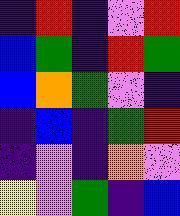[["indigo", "red", "indigo", "violet", "red"], ["blue", "green", "indigo", "red", "green"], ["blue", "orange", "green", "violet", "indigo"], ["indigo", "blue", "indigo", "green", "red"], ["indigo", "violet", "indigo", "orange", "violet"], ["yellow", "violet", "green", "indigo", "blue"]]